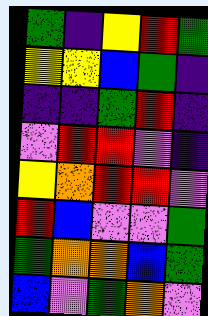[["green", "indigo", "yellow", "red", "green"], ["yellow", "yellow", "blue", "green", "indigo"], ["indigo", "indigo", "green", "red", "indigo"], ["violet", "red", "red", "violet", "indigo"], ["yellow", "orange", "red", "red", "violet"], ["red", "blue", "violet", "violet", "green"], ["green", "orange", "orange", "blue", "green"], ["blue", "violet", "green", "orange", "violet"]]